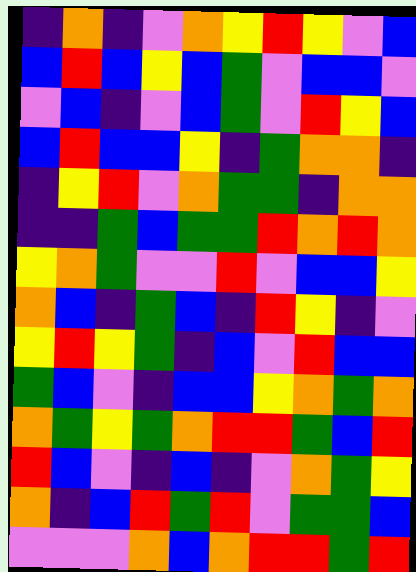[["indigo", "orange", "indigo", "violet", "orange", "yellow", "red", "yellow", "violet", "blue"], ["blue", "red", "blue", "yellow", "blue", "green", "violet", "blue", "blue", "violet"], ["violet", "blue", "indigo", "violet", "blue", "green", "violet", "red", "yellow", "blue"], ["blue", "red", "blue", "blue", "yellow", "indigo", "green", "orange", "orange", "indigo"], ["indigo", "yellow", "red", "violet", "orange", "green", "green", "indigo", "orange", "orange"], ["indigo", "indigo", "green", "blue", "green", "green", "red", "orange", "red", "orange"], ["yellow", "orange", "green", "violet", "violet", "red", "violet", "blue", "blue", "yellow"], ["orange", "blue", "indigo", "green", "blue", "indigo", "red", "yellow", "indigo", "violet"], ["yellow", "red", "yellow", "green", "indigo", "blue", "violet", "red", "blue", "blue"], ["green", "blue", "violet", "indigo", "blue", "blue", "yellow", "orange", "green", "orange"], ["orange", "green", "yellow", "green", "orange", "red", "red", "green", "blue", "red"], ["red", "blue", "violet", "indigo", "blue", "indigo", "violet", "orange", "green", "yellow"], ["orange", "indigo", "blue", "red", "green", "red", "violet", "green", "green", "blue"], ["violet", "violet", "violet", "orange", "blue", "orange", "red", "red", "green", "red"]]